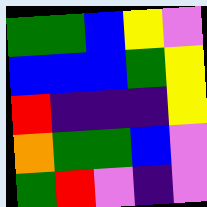[["green", "green", "blue", "yellow", "violet"], ["blue", "blue", "blue", "green", "yellow"], ["red", "indigo", "indigo", "indigo", "yellow"], ["orange", "green", "green", "blue", "violet"], ["green", "red", "violet", "indigo", "violet"]]